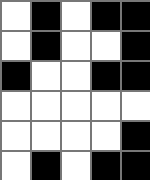[["white", "black", "white", "black", "black"], ["white", "black", "white", "white", "black"], ["black", "white", "white", "black", "black"], ["white", "white", "white", "white", "white"], ["white", "white", "white", "white", "black"], ["white", "black", "white", "black", "black"]]